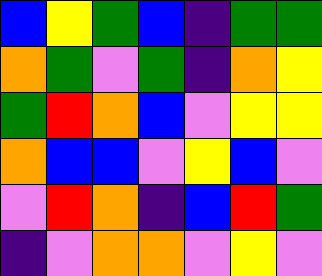[["blue", "yellow", "green", "blue", "indigo", "green", "green"], ["orange", "green", "violet", "green", "indigo", "orange", "yellow"], ["green", "red", "orange", "blue", "violet", "yellow", "yellow"], ["orange", "blue", "blue", "violet", "yellow", "blue", "violet"], ["violet", "red", "orange", "indigo", "blue", "red", "green"], ["indigo", "violet", "orange", "orange", "violet", "yellow", "violet"]]